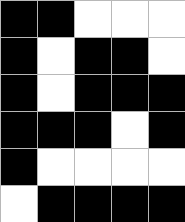[["black", "black", "white", "white", "white"], ["black", "white", "black", "black", "white"], ["black", "white", "black", "black", "black"], ["black", "black", "black", "white", "black"], ["black", "white", "white", "white", "white"], ["white", "black", "black", "black", "black"]]